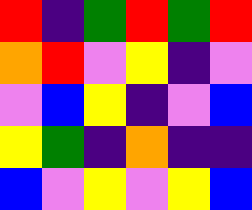[["red", "indigo", "green", "red", "green", "red"], ["orange", "red", "violet", "yellow", "indigo", "violet"], ["violet", "blue", "yellow", "indigo", "violet", "blue"], ["yellow", "green", "indigo", "orange", "indigo", "indigo"], ["blue", "violet", "yellow", "violet", "yellow", "blue"]]